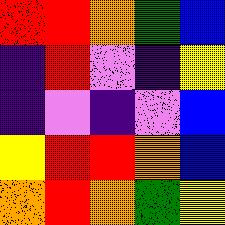[["red", "red", "orange", "green", "blue"], ["indigo", "red", "violet", "indigo", "yellow"], ["indigo", "violet", "indigo", "violet", "blue"], ["yellow", "red", "red", "orange", "blue"], ["orange", "red", "orange", "green", "yellow"]]